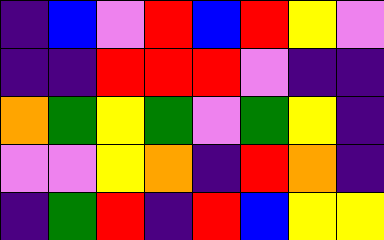[["indigo", "blue", "violet", "red", "blue", "red", "yellow", "violet"], ["indigo", "indigo", "red", "red", "red", "violet", "indigo", "indigo"], ["orange", "green", "yellow", "green", "violet", "green", "yellow", "indigo"], ["violet", "violet", "yellow", "orange", "indigo", "red", "orange", "indigo"], ["indigo", "green", "red", "indigo", "red", "blue", "yellow", "yellow"]]